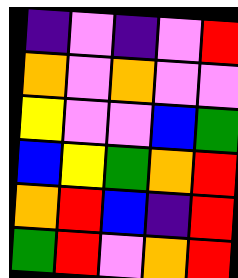[["indigo", "violet", "indigo", "violet", "red"], ["orange", "violet", "orange", "violet", "violet"], ["yellow", "violet", "violet", "blue", "green"], ["blue", "yellow", "green", "orange", "red"], ["orange", "red", "blue", "indigo", "red"], ["green", "red", "violet", "orange", "red"]]